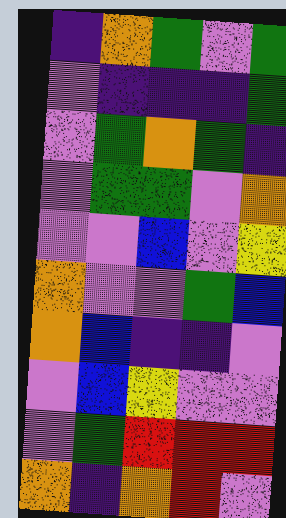[["indigo", "orange", "green", "violet", "green"], ["violet", "indigo", "indigo", "indigo", "green"], ["violet", "green", "orange", "green", "indigo"], ["violet", "green", "green", "violet", "orange"], ["violet", "violet", "blue", "violet", "yellow"], ["orange", "violet", "violet", "green", "blue"], ["orange", "blue", "indigo", "indigo", "violet"], ["violet", "blue", "yellow", "violet", "violet"], ["violet", "green", "red", "red", "red"], ["orange", "indigo", "orange", "red", "violet"]]